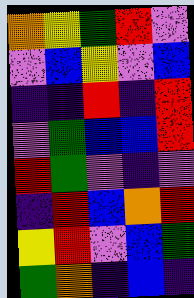[["orange", "yellow", "green", "red", "violet"], ["violet", "blue", "yellow", "violet", "blue"], ["indigo", "indigo", "red", "indigo", "red"], ["violet", "green", "blue", "blue", "red"], ["red", "green", "violet", "indigo", "violet"], ["indigo", "red", "blue", "orange", "red"], ["yellow", "red", "violet", "blue", "green"], ["green", "orange", "indigo", "blue", "indigo"]]